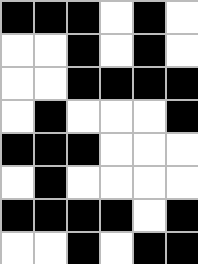[["black", "black", "black", "white", "black", "white"], ["white", "white", "black", "white", "black", "white"], ["white", "white", "black", "black", "black", "black"], ["white", "black", "white", "white", "white", "black"], ["black", "black", "black", "white", "white", "white"], ["white", "black", "white", "white", "white", "white"], ["black", "black", "black", "black", "white", "black"], ["white", "white", "black", "white", "black", "black"]]